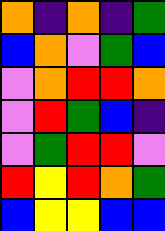[["orange", "indigo", "orange", "indigo", "green"], ["blue", "orange", "violet", "green", "blue"], ["violet", "orange", "red", "red", "orange"], ["violet", "red", "green", "blue", "indigo"], ["violet", "green", "red", "red", "violet"], ["red", "yellow", "red", "orange", "green"], ["blue", "yellow", "yellow", "blue", "blue"]]